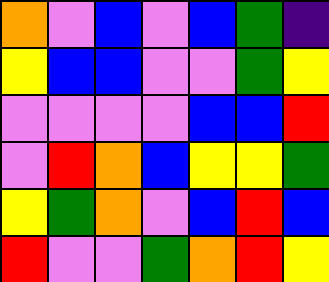[["orange", "violet", "blue", "violet", "blue", "green", "indigo"], ["yellow", "blue", "blue", "violet", "violet", "green", "yellow"], ["violet", "violet", "violet", "violet", "blue", "blue", "red"], ["violet", "red", "orange", "blue", "yellow", "yellow", "green"], ["yellow", "green", "orange", "violet", "blue", "red", "blue"], ["red", "violet", "violet", "green", "orange", "red", "yellow"]]